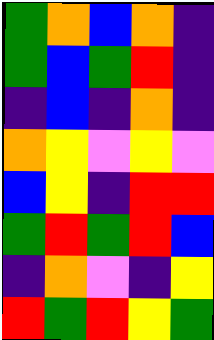[["green", "orange", "blue", "orange", "indigo"], ["green", "blue", "green", "red", "indigo"], ["indigo", "blue", "indigo", "orange", "indigo"], ["orange", "yellow", "violet", "yellow", "violet"], ["blue", "yellow", "indigo", "red", "red"], ["green", "red", "green", "red", "blue"], ["indigo", "orange", "violet", "indigo", "yellow"], ["red", "green", "red", "yellow", "green"]]